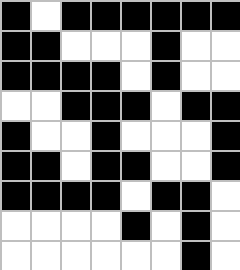[["black", "white", "black", "black", "black", "black", "black", "black"], ["black", "black", "white", "white", "white", "black", "white", "white"], ["black", "black", "black", "black", "white", "black", "white", "white"], ["white", "white", "black", "black", "black", "white", "black", "black"], ["black", "white", "white", "black", "white", "white", "white", "black"], ["black", "black", "white", "black", "black", "white", "white", "black"], ["black", "black", "black", "black", "white", "black", "black", "white"], ["white", "white", "white", "white", "black", "white", "black", "white"], ["white", "white", "white", "white", "white", "white", "black", "white"]]